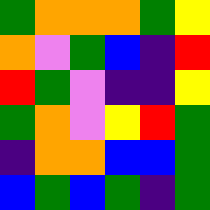[["green", "orange", "orange", "orange", "green", "yellow"], ["orange", "violet", "green", "blue", "indigo", "red"], ["red", "green", "violet", "indigo", "indigo", "yellow"], ["green", "orange", "violet", "yellow", "red", "green"], ["indigo", "orange", "orange", "blue", "blue", "green"], ["blue", "green", "blue", "green", "indigo", "green"]]